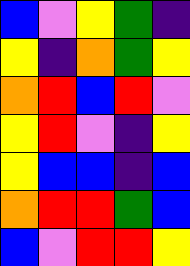[["blue", "violet", "yellow", "green", "indigo"], ["yellow", "indigo", "orange", "green", "yellow"], ["orange", "red", "blue", "red", "violet"], ["yellow", "red", "violet", "indigo", "yellow"], ["yellow", "blue", "blue", "indigo", "blue"], ["orange", "red", "red", "green", "blue"], ["blue", "violet", "red", "red", "yellow"]]